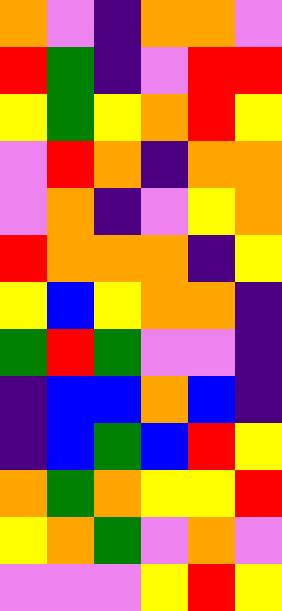[["orange", "violet", "indigo", "orange", "orange", "violet"], ["red", "green", "indigo", "violet", "red", "red"], ["yellow", "green", "yellow", "orange", "red", "yellow"], ["violet", "red", "orange", "indigo", "orange", "orange"], ["violet", "orange", "indigo", "violet", "yellow", "orange"], ["red", "orange", "orange", "orange", "indigo", "yellow"], ["yellow", "blue", "yellow", "orange", "orange", "indigo"], ["green", "red", "green", "violet", "violet", "indigo"], ["indigo", "blue", "blue", "orange", "blue", "indigo"], ["indigo", "blue", "green", "blue", "red", "yellow"], ["orange", "green", "orange", "yellow", "yellow", "red"], ["yellow", "orange", "green", "violet", "orange", "violet"], ["violet", "violet", "violet", "yellow", "red", "yellow"]]